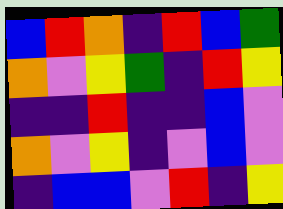[["blue", "red", "orange", "indigo", "red", "blue", "green"], ["orange", "violet", "yellow", "green", "indigo", "red", "yellow"], ["indigo", "indigo", "red", "indigo", "indigo", "blue", "violet"], ["orange", "violet", "yellow", "indigo", "violet", "blue", "violet"], ["indigo", "blue", "blue", "violet", "red", "indigo", "yellow"]]